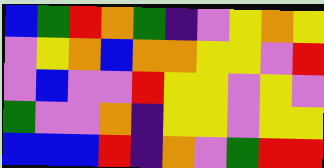[["blue", "green", "red", "orange", "green", "indigo", "violet", "yellow", "orange", "yellow"], ["violet", "yellow", "orange", "blue", "orange", "orange", "yellow", "yellow", "violet", "red"], ["violet", "blue", "violet", "violet", "red", "yellow", "yellow", "violet", "yellow", "violet"], ["green", "violet", "violet", "orange", "indigo", "yellow", "yellow", "violet", "yellow", "yellow"], ["blue", "blue", "blue", "red", "indigo", "orange", "violet", "green", "red", "red"]]